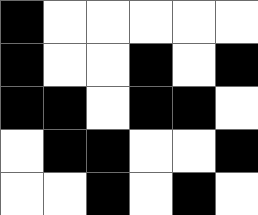[["black", "white", "white", "white", "white", "white"], ["black", "white", "white", "black", "white", "black"], ["black", "black", "white", "black", "black", "white"], ["white", "black", "black", "white", "white", "black"], ["white", "white", "black", "white", "black", "white"]]